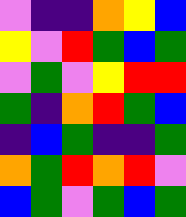[["violet", "indigo", "indigo", "orange", "yellow", "blue"], ["yellow", "violet", "red", "green", "blue", "green"], ["violet", "green", "violet", "yellow", "red", "red"], ["green", "indigo", "orange", "red", "green", "blue"], ["indigo", "blue", "green", "indigo", "indigo", "green"], ["orange", "green", "red", "orange", "red", "violet"], ["blue", "green", "violet", "green", "blue", "green"]]